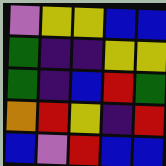[["violet", "yellow", "yellow", "blue", "blue"], ["green", "indigo", "indigo", "yellow", "yellow"], ["green", "indigo", "blue", "red", "green"], ["orange", "red", "yellow", "indigo", "red"], ["blue", "violet", "red", "blue", "blue"]]